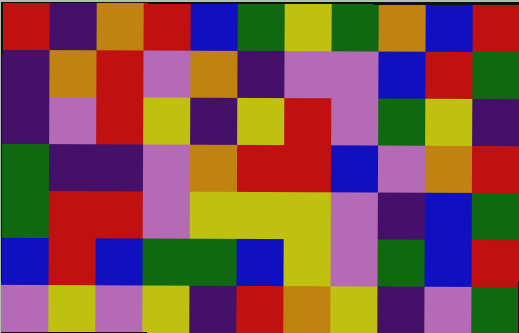[["red", "indigo", "orange", "red", "blue", "green", "yellow", "green", "orange", "blue", "red"], ["indigo", "orange", "red", "violet", "orange", "indigo", "violet", "violet", "blue", "red", "green"], ["indigo", "violet", "red", "yellow", "indigo", "yellow", "red", "violet", "green", "yellow", "indigo"], ["green", "indigo", "indigo", "violet", "orange", "red", "red", "blue", "violet", "orange", "red"], ["green", "red", "red", "violet", "yellow", "yellow", "yellow", "violet", "indigo", "blue", "green"], ["blue", "red", "blue", "green", "green", "blue", "yellow", "violet", "green", "blue", "red"], ["violet", "yellow", "violet", "yellow", "indigo", "red", "orange", "yellow", "indigo", "violet", "green"]]